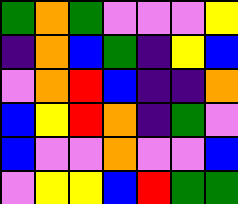[["green", "orange", "green", "violet", "violet", "violet", "yellow"], ["indigo", "orange", "blue", "green", "indigo", "yellow", "blue"], ["violet", "orange", "red", "blue", "indigo", "indigo", "orange"], ["blue", "yellow", "red", "orange", "indigo", "green", "violet"], ["blue", "violet", "violet", "orange", "violet", "violet", "blue"], ["violet", "yellow", "yellow", "blue", "red", "green", "green"]]